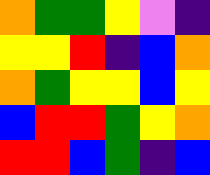[["orange", "green", "green", "yellow", "violet", "indigo"], ["yellow", "yellow", "red", "indigo", "blue", "orange"], ["orange", "green", "yellow", "yellow", "blue", "yellow"], ["blue", "red", "red", "green", "yellow", "orange"], ["red", "red", "blue", "green", "indigo", "blue"]]